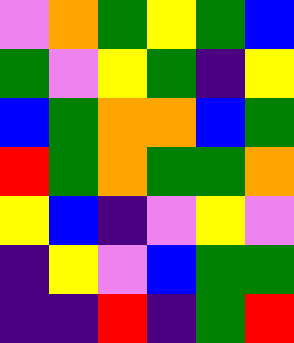[["violet", "orange", "green", "yellow", "green", "blue"], ["green", "violet", "yellow", "green", "indigo", "yellow"], ["blue", "green", "orange", "orange", "blue", "green"], ["red", "green", "orange", "green", "green", "orange"], ["yellow", "blue", "indigo", "violet", "yellow", "violet"], ["indigo", "yellow", "violet", "blue", "green", "green"], ["indigo", "indigo", "red", "indigo", "green", "red"]]